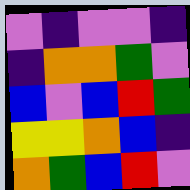[["violet", "indigo", "violet", "violet", "indigo"], ["indigo", "orange", "orange", "green", "violet"], ["blue", "violet", "blue", "red", "green"], ["yellow", "yellow", "orange", "blue", "indigo"], ["orange", "green", "blue", "red", "violet"]]